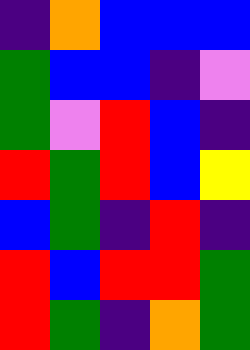[["indigo", "orange", "blue", "blue", "blue"], ["green", "blue", "blue", "indigo", "violet"], ["green", "violet", "red", "blue", "indigo"], ["red", "green", "red", "blue", "yellow"], ["blue", "green", "indigo", "red", "indigo"], ["red", "blue", "red", "red", "green"], ["red", "green", "indigo", "orange", "green"]]